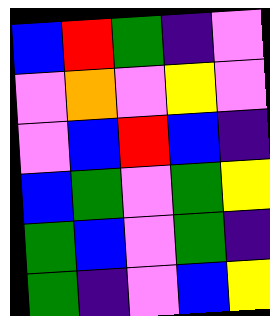[["blue", "red", "green", "indigo", "violet"], ["violet", "orange", "violet", "yellow", "violet"], ["violet", "blue", "red", "blue", "indigo"], ["blue", "green", "violet", "green", "yellow"], ["green", "blue", "violet", "green", "indigo"], ["green", "indigo", "violet", "blue", "yellow"]]